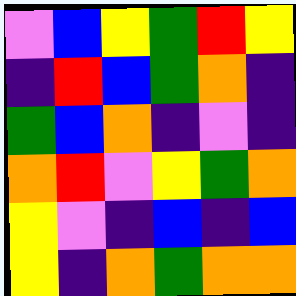[["violet", "blue", "yellow", "green", "red", "yellow"], ["indigo", "red", "blue", "green", "orange", "indigo"], ["green", "blue", "orange", "indigo", "violet", "indigo"], ["orange", "red", "violet", "yellow", "green", "orange"], ["yellow", "violet", "indigo", "blue", "indigo", "blue"], ["yellow", "indigo", "orange", "green", "orange", "orange"]]